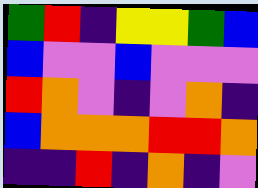[["green", "red", "indigo", "yellow", "yellow", "green", "blue"], ["blue", "violet", "violet", "blue", "violet", "violet", "violet"], ["red", "orange", "violet", "indigo", "violet", "orange", "indigo"], ["blue", "orange", "orange", "orange", "red", "red", "orange"], ["indigo", "indigo", "red", "indigo", "orange", "indigo", "violet"]]